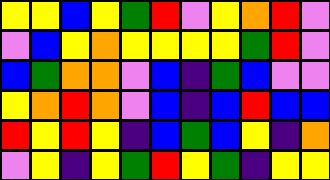[["yellow", "yellow", "blue", "yellow", "green", "red", "violet", "yellow", "orange", "red", "violet"], ["violet", "blue", "yellow", "orange", "yellow", "yellow", "yellow", "yellow", "green", "red", "violet"], ["blue", "green", "orange", "orange", "violet", "blue", "indigo", "green", "blue", "violet", "violet"], ["yellow", "orange", "red", "orange", "violet", "blue", "indigo", "blue", "red", "blue", "blue"], ["red", "yellow", "red", "yellow", "indigo", "blue", "green", "blue", "yellow", "indigo", "orange"], ["violet", "yellow", "indigo", "yellow", "green", "red", "yellow", "green", "indigo", "yellow", "yellow"]]